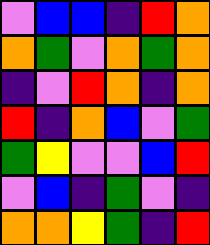[["violet", "blue", "blue", "indigo", "red", "orange"], ["orange", "green", "violet", "orange", "green", "orange"], ["indigo", "violet", "red", "orange", "indigo", "orange"], ["red", "indigo", "orange", "blue", "violet", "green"], ["green", "yellow", "violet", "violet", "blue", "red"], ["violet", "blue", "indigo", "green", "violet", "indigo"], ["orange", "orange", "yellow", "green", "indigo", "red"]]